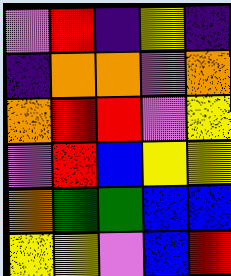[["violet", "red", "indigo", "yellow", "indigo"], ["indigo", "orange", "orange", "violet", "orange"], ["orange", "red", "red", "violet", "yellow"], ["violet", "red", "blue", "yellow", "yellow"], ["orange", "green", "green", "blue", "blue"], ["yellow", "yellow", "violet", "blue", "red"]]